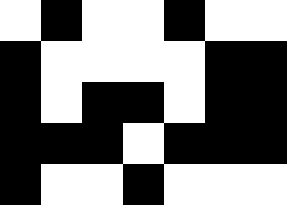[["white", "black", "white", "white", "black", "white", "white"], ["black", "white", "white", "white", "white", "black", "black"], ["black", "white", "black", "black", "white", "black", "black"], ["black", "black", "black", "white", "black", "black", "black"], ["black", "white", "white", "black", "white", "white", "white"]]